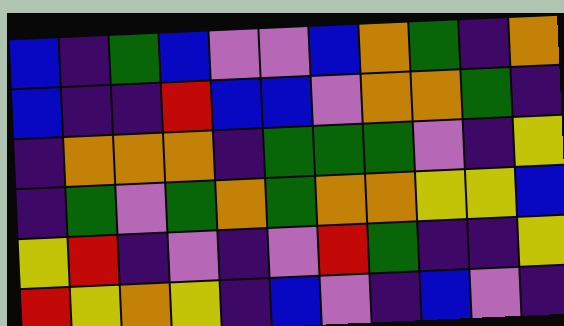[["blue", "indigo", "green", "blue", "violet", "violet", "blue", "orange", "green", "indigo", "orange"], ["blue", "indigo", "indigo", "red", "blue", "blue", "violet", "orange", "orange", "green", "indigo"], ["indigo", "orange", "orange", "orange", "indigo", "green", "green", "green", "violet", "indigo", "yellow"], ["indigo", "green", "violet", "green", "orange", "green", "orange", "orange", "yellow", "yellow", "blue"], ["yellow", "red", "indigo", "violet", "indigo", "violet", "red", "green", "indigo", "indigo", "yellow"], ["red", "yellow", "orange", "yellow", "indigo", "blue", "violet", "indigo", "blue", "violet", "indigo"]]